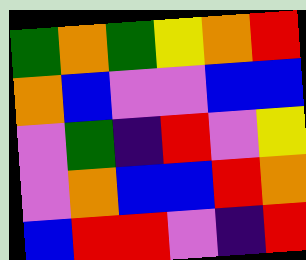[["green", "orange", "green", "yellow", "orange", "red"], ["orange", "blue", "violet", "violet", "blue", "blue"], ["violet", "green", "indigo", "red", "violet", "yellow"], ["violet", "orange", "blue", "blue", "red", "orange"], ["blue", "red", "red", "violet", "indigo", "red"]]